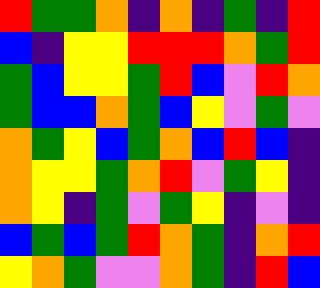[["red", "green", "green", "orange", "indigo", "orange", "indigo", "green", "indigo", "red"], ["blue", "indigo", "yellow", "yellow", "red", "red", "red", "orange", "green", "red"], ["green", "blue", "yellow", "yellow", "green", "red", "blue", "violet", "red", "orange"], ["green", "blue", "blue", "orange", "green", "blue", "yellow", "violet", "green", "violet"], ["orange", "green", "yellow", "blue", "green", "orange", "blue", "red", "blue", "indigo"], ["orange", "yellow", "yellow", "green", "orange", "red", "violet", "green", "yellow", "indigo"], ["orange", "yellow", "indigo", "green", "violet", "green", "yellow", "indigo", "violet", "indigo"], ["blue", "green", "blue", "green", "red", "orange", "green", "indigo", "orange", "red"], ["yellow", "orange", "green", "violet", "violet", "orange", "green", "indigo", "red", "blue"]]